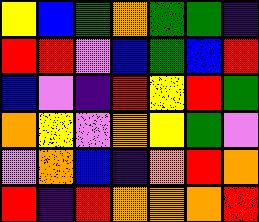[["yellow", "blue", "green", "orange", "green", "green", "indigo"], ["red", "red", "violet", "blue", "green", "blue", "red"], ["blue", "violet", "indigo", "red", "yellow", "red", "green"], ["orange", "yellow", "violet", "orange", "yellow", "green", "violet"], ["violet", "orange", "blue", "indigo", "orange", "red", "orange"], ["red", "indigo", "red", "orange", "orange", "orange", "red"]]